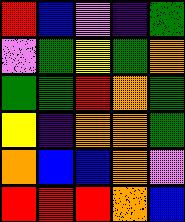[["red", "blue", "violet", "indigo", "green"], ["violet", "green", "yellow", "green", "orange"], ["green", "green", "red", "orange", "green"], ["yellow", "indigo", "orange", "orange", "green"], ["orange", "blue", "blue", "orange", "violet"], ["red", "red", "red", "orange", "blue"]]